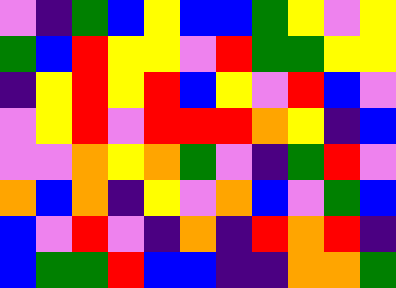[["violet", "indigo", "green", "blue", "yellow", "blue", "blue", "green", "yellow", "violet", "yellow"], ["green", "blue", "red", "yellow", "yellow", "violet", "red", "green", "green", "yellow", "yellow"], ["indigo", "yellow", "red", "yellow", "red", "blue", "yellow", "violet", "red", "blue", "violet"], ["violet", "yellow", "red", "violet", "red", "red", "red", "orange", "yellow", "indigo", "blue"], ["violet", "violet", "orange", "yellow", "orange", "green", "violet", "indigo", "green", "red", "violet"], ["orange", "blue", "orange", "indigo", "yellow", "violet", "orange", "blue", "violet", "green", "blue"], ["blue", "violet", "red", "violet", "indigo", "orange", "indigo", "red", "orange", "red", "indigo"], ["blue", "green", "green", "red", "blue", "blue", "indigo", "indigo", "orange", "orange", "green"]]